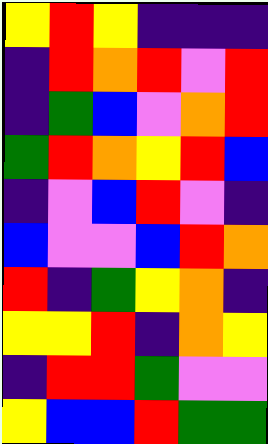[["yellow", "red", "yellow", "indigo", "indigo", "indigo"], ["indigo", "red", "orange", "red", "violet", "red"], ["indigo", "green", "blue", "violet", "orange", "red"], ["green", "red", "orange", "yellow", "red", "blue"], ["indigo", "violet", "blue", "red", "violet", "indigo"], ["blue", "violet", "violet", "blue", "red", "orange"], ["red", "indigo", "green", "yellow", "orange", "indigo"], ["yellow", "yellow", "red", "indigo", "orange", "yellow"], ["indigo", "red", "red", "green", "violet", "violet"], ["yellow", "blue", "blue", "red", "green", "green"]]